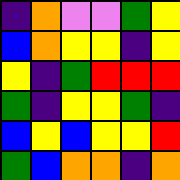[["indigo", "orange", "violet", "violet", "green", "yellow"], ["blue", "orange", "yellow", "yellow", "indigo", "yellow"], ["yellow", "indigo", "green", "red", "red", "red"], ["green", "indigo", "yellow", "yellow", "green", "indigo"], ["blue", "yellow", "blue", "yellow", "yellow", "red"], ["green", "blue", "orange", "orange", "indigo", "orange"]]